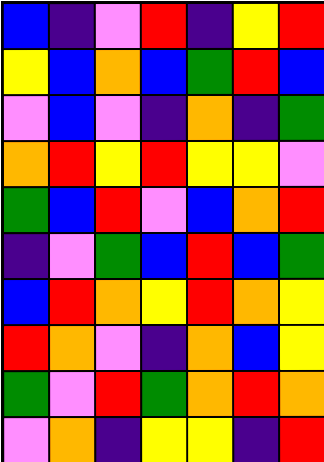[["blue", "indigo", "violet", "red", "indigo", "yellow", "red"], ["yellow", "blue", "orange", "blue", "green", "red", "blue"], ["violet", "blue", "violet", "indigo", "orange", "indigo", "green"], ["orange", "red", "yellow", "red", "yellow", "yellow", "violet"], ["green", "blue", "red", "violet", "blue", "orange", "red"], ["indigo", "violet", "green", "blue", "red", "blue", "green"], ["blue", "red", "orange", "yellow", "red", "orange", "yellow"], ["red", "orange", "violet", "indigo", "orange", "blue", "yellow"], ["green", "violet", "red", "green", "orange", "red", "orange"], ["violet", "orange", "indigo", "yellow", "yellow", "indigo", "red"]]